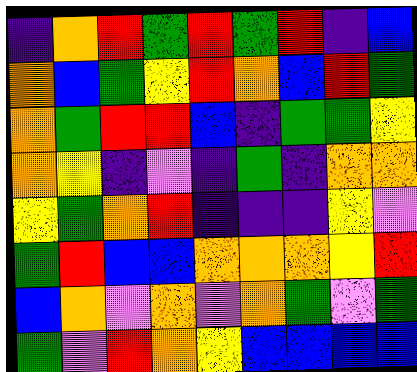[["indigo", "orange", "red", "green", "red", "green", "red", "indigo", "blue"], ["orange", "blue", "green", "yellow", "red", "orange", "blue", "red", "green"], ["orange", "green", "red", "red", "blue", "indigo", "green", "green", "yellow"], ["orange", "yellow", "indigo", "violet", "indigo", "green", "indigo", "orange", "orange"], ["yellow", "green", "orange", "red", "indigo", "indigo", "indigo", "yellow", "violet"], ["green", "red", "blue", "blue", "orange", "orange", "orange", "yellow", "red"], ["blue", "orange", "violet", "orange", "violet", "orange", "green", "violet", "green"], ["green", "violet", "red", "orange", "yellow", "blue", "blue", "blue", "blue"]]